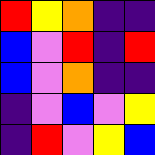[["red", "yellow", "orange", "indigo", "indigo"], ["blue", "violet", "red", "indigo", "red"], ["blue", "violet", "orange", "indigo", "indigo"], ["indigo", "violet", "blue", "violet", "yellow"], ["indigo", "red", "violet", "yellow", "blue"]]